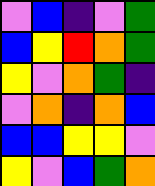[["violet", "blue", "indigo", "violet", "green"], ["blue", "yellow", "red", "orange", "green"], ["yellow", "violet", "orange", "green", "indigo"], ["violet", "orange", "indigo", "orange", "blue"], ["blue", "blue", "yellow", "yellow", "violet"], ["yellow", "violet", "blue", "green", "orange"]]